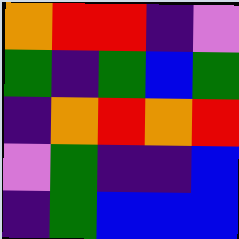[["orange", "red", "red", "indigo", "violet"], ["green", "indigo", "green", "blue", "green"], ["indigo", "orange", "red", "orange", "red"], ["violet", "green", "indigo", "indigo", "blue"], ["indigo", "green", "blue", "blue", "blue"]]